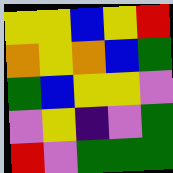[["yellow", "yellow", "blue", "yellow", "red"], ["orange", "yellow", "orange", "blue", "green"], ["green", "blue", "yellow", "yellow", "violet"], ["violet", "yellow", "indigo", "violet", "green"], ["red", "violet", "green", "green", "green"]]